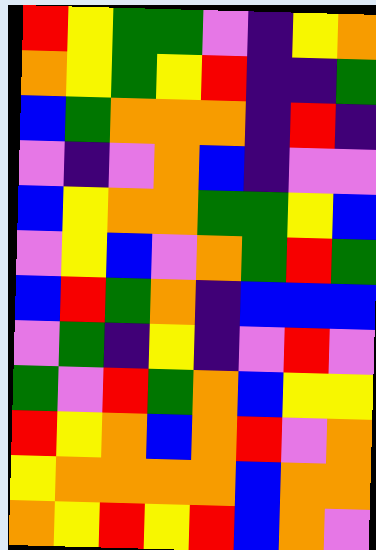[["red", "yellow", "green", "green", "violet", "indigo", "yellow", "orange"], ["orange", "yellow", "green", "yellow", "red", "indigo", "indigo", "green"], ["blue", "green", "orange", "orange", "orange", "indigo", "red", "indigo"], ["violet", "indigo", "violet", "orange", "blue", "indigo", "violet", "violet"], ["blue", "yellow", "orange", "orange", "green", "green", "yellow", "blue"], ["violet", "yellow", "blue", "violet", "orange", "green", "red", "green"], ["blue", "red", "green", "orange", "indigo", "blue", "blue", "blue"], ["violet", "green", "indigo", "yellow", "indigo", "violet", "red", "violet"], ["green", "violet", "red", "green", "orange", "blue", "yellow", "yellow"], ["red", "yellow", "orange", "blue", "orange", "red", "violet", "orange"], ["yellow", "orange", "orange", "orange", "orange", "blue", "orange", "orange"], ["orange", "yellow", "red", "yellow", "red", "blue", "orange", "violet"]]